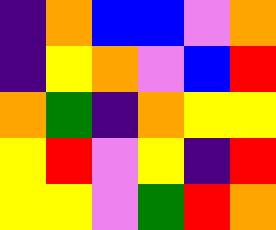[["indigo", "orange", "blue", "blue", "violet", "orange"], ["indigo", "yellow", "orange", "violet", "blue", "red"], ["orange", "green", "indigo", "orange", "yellow", "yellow"], ["yellow", "red", "violet", "yellow", "indigo", "red"], ["yellow", "yellow", "violet", "green", "red", "orange"]]